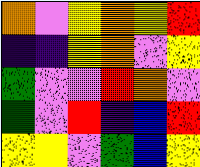[["orange", "violet", "yellow", "orange", "yellow", "red"], ["indigo", "indigo", "yellow", "orange", "violet", "yellow"], ["green", "violet", "violet", "red", "orange", "violet"], ["green", "violet", "red", "indigo", "blue", "red"], ["yellow", "yellow", "violet", "green", "blue", "yellow"]]